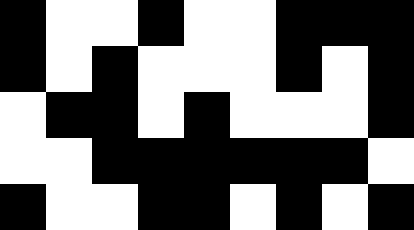[["black", "white", "white", "black", "white", "white", "black", "black", "black"], ["black", "white", "black", "white", "white", "white", "black", "white", "black"], ["white", "black", "black", "white", "black", "white", "white", "white", "black"], ["white", "white", "black", "black", "black", "black", "black", "black", "white"], ["black", "white", "white", "black", "black", "white", "black", "white", "black"]]